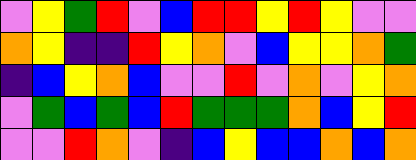[["violet", "yellow", "green", "red", "violet", "blue", "red", "red", "yellow", "red", "yellow", "violet", "violet"], ["orange", "yellow", "indigo", "indigo", "red", "yellow", "orange", "violet", "blue", "yellow", "yellow", "orange", "green"], ["indigo", "blue", "yellow", "orange", "blue", "violet", "violet", "red", "violet", "orange", "violet", "yellow", "orange"], ["violet", "green", "blue", "green", "blue", "red", "green", "green", "green", "orange", "blue", "yellow", "red"], ["violet", "violet", "red", "orange", "violet", "indigo", "blue", "yellow", "blue", "blue", "orange", "blue", "orange"]]